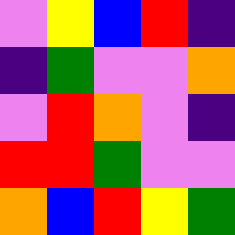[["violet", "yellow", "blue", "red", "indigo"], ["indigo", "green", "violet", "violet", "orange"], ["violet", "red", "orange", "violet", "indigo"], ["red", "red", "green", "violet", "violet"], ["orange", "blue", "red", "yellow", "green"]]